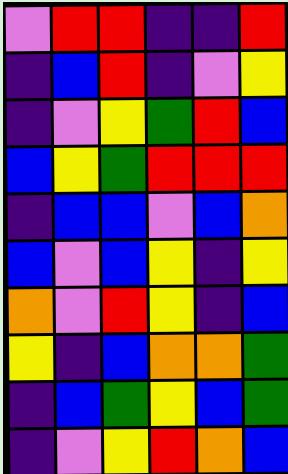[["violet", "red", "red", "indigo", "indigo", "red"], ["indigo", "blue", "red", "indigo", "violet", "yellow"], ["indigo", "violet", "yellow", "green", "red", "blue"], ["blue", "yellow", "green", "red", "red", "red"], ["indigo", "blue", "blue", "violet", "blue", "orange"], ["blue", "violet", "blue", "yellow", "indigo", "yellow"], ["orange", "violet", "red", "yellow", "indigo", "blue"], ["yellow", "indigo", "blue", "orange", "orange", "green"], ["indigo", "blue", "green", "yellow", "blue", "green"], ["indigo", "violet", "yellow", "red", "orange", "blue"]]